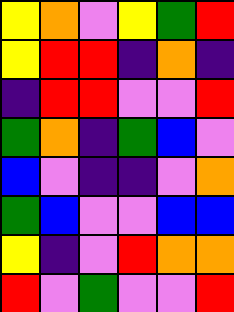[["yellow", "orange", "violet", "yellow", "green", "red"], ["yellow", "red", "red", "indigo", "orange", "indigo"], ["indigo", "red", "red", "violet", "violet", "red"], ["green", "orange", "indigo", "green", "blue", "violet"], ["blue", "violet", "indigo", "indigo", "violet", "orange"], ["green", "blue", "violet", "violet", "blue", "blue"], ["yellow", "indigo", "violet", "red", "orange", "orange"], ["red", "violet", "green", "violet", "violet", "red"]]